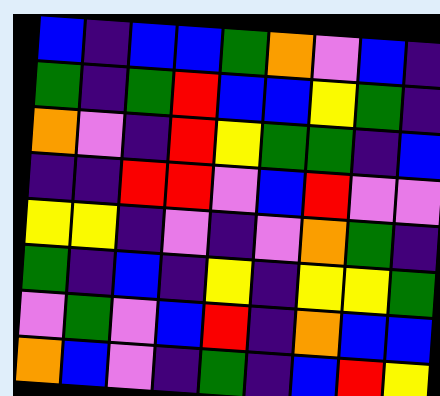[["blue", "indigo", "blue", "blue", "green", "orange", "violet", "blue", "indigo"], ["green", "indigo", "green", "red", "blue", "blue", "yellow", "green", "indigo"], ["orange", "violet", "indigo", "red", "yellow", "green", "green", "indigo", "blue"], ["indigo", "indigo", "red", "red", "violet", "blue", "red", "violet", "violet"], ["yellow", "yellow", "indigo", "violet", "indigo", "violet", "orange", "green", "indigo"], ["green", "indigo", "blue", "indigo", "yellow", "indigo", "yellow", "yellow", "green"], ["violet", "green", "violet", "blue", "red", "indigo", "orange", "blue", "blue"], ["orange", "blue", "violet", "indigo", "green", "indigo", "blue", "red", "yellow"]]